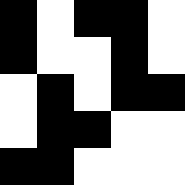[["black", "white", "black", "black", "white"], ["black", "white", "white", "black", "white"], ["white", "black", "white", "black", "black"], ["white", "black", "black", "white", "white"], ["black", "black", "white", "white", "white"]]